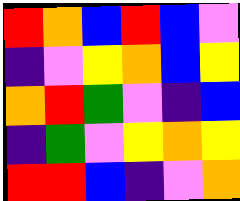[["red", "orange", "blue", "red", "blue", "violet"], ["indigo", "violet", "yellow", "orange", "blue", "yellow"], ["orange", "red", "green", "violet", "indigo", "blue"], ["indigo", "green", "violet", "yellow", "orange", "yellow"], ["red", "red", "blue", "indigo", "violet", "orange"]]